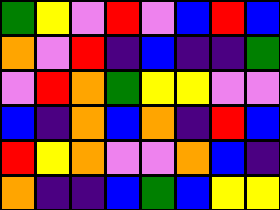[["green", "yellow", "violet", "red", "violet", "blue", "red", "blue"], ["orange", "violet", "red", "indigo", "blue", "indigo", "indigo", "green"], ["violet", "red", "orange", "green", "yellow", "yellow", "violet", "violet"], ["blue", "indigo", "orange", "blue", "orange", "indigo", "red", "blue"], ["red", "yellow", "orange", "violet", "violet", "orange", "blue", "indigo"], ["orange", "indigo", "indigo", "blue", "green", "blue", "yellow", "yellow"]]